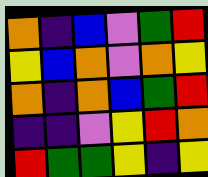[["orange", "indigo", "blue", "violet", "green", "red"], ["yellow", "blue", "orange", "violet", "orange", "yellow"], ["orange", "indigo", "orange", "blue", "green", "red"], ["indigo", "indigo", "violet", "yellow", "red", "orange"], ["red", "green", "green", "yellow", "indigo", "yellow"]]